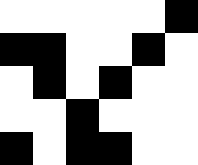[["white", "white", "white", "white", "white", "black"], ["black", "black", "white", "white", "black", "white"], ["white", "black", "white", "black", "white", "white"], ["white", "white", "black", "white", "white", "white"], ["black", "white", "black", "black", "white", "white"]]